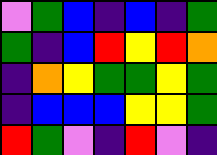[["violet", "green", "blue", "indigo", "blue", "indigo", "green"], ["green", "indigo", "blue", "red", "yellow", "red", "orange"], ["indigo", "orange", "yellow", "green", "green", "yellow", "green"], ["indigo", "blue", "blue", "blue", "yellow", "yellow", "green"], ["red", "green", "violet", "indigo", "red", "violet", "indigo"]]